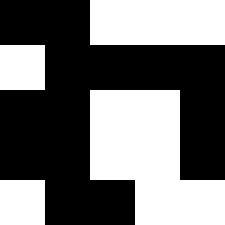[["black", "black", "white", "white", "white"], ["white", "black", "black", "black", "black"], ["black", "black", "white", "white", "black"], ["black", "black", "white", "white", "black"], ["white", "black", "black", "white", "white"]]